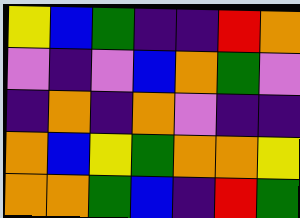[["yellow", "blue", "green", "indigo", "indigo", "red", "orange"], ["violet", "indigo", "violet", "blue", "orange", "green", "violet"], ["indigo", "orange", "indigo", "orange", "violet", "indigo", "indigo"], ["orange", "blue", "yellow", "green", "orange", "orange", "yellow"], ["orange", "orange", "green", "blue", "indigo", "red", "green"]]